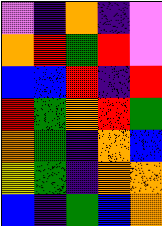[["violet", "indigo", "orange", "indigo", "violet"], ["orange", "red", "green", "red", "violet"], ["blue", "blue", "red", "indigo", "red"], ["red", "green", "orange", "red", "green"], ["orange", "green", "indigo", "orange", "blue"], ["yellow", "green", "indigo", "orange", "orange"], ["blue", "indigo", "green", "blue", "orange"]]